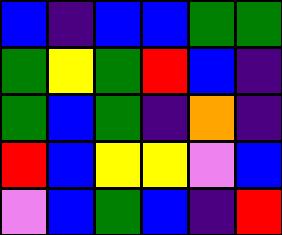[["blue", "indigo", "blue", "blue", "green", "green"], ["green", "yellow", "green", "red", "blue", "indigo"], ["green", "blue", "green", "indigo", "orange", "indigo"], ["red", "blue", "yellow", "yellow", "violet", "blue"], ["violet", "blue", "green", "blue", "indigo", "red"]]